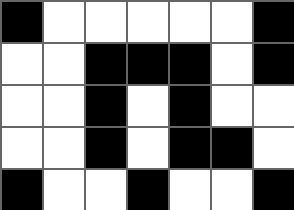[["black", "white", "white", "white", "white", "white", "black"], ["white", "white", "black", "black", "black", "white", "black"], ["white", "white", "black", "white", "black", "white", "white"], ["white", "white", "black", "white", "black", "black", "white"], ["black", "white", "white", "black", "white", "white", "black"]]